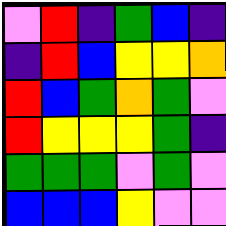[["violet", "red", "indigo", "green", "blue", "indigo"], ["indigo", "red", "blue", "yellow", "yellow", "orange"], ["red", "blue", "green", "orange", "green", "violet"], ["red", "yellow", "yellow", "yellow", "green", "indigo"], ["green", "green", "green", "violet", "green", "violet"], ["blue", "blue", "blue", "yellow", "violet", "violet"]]